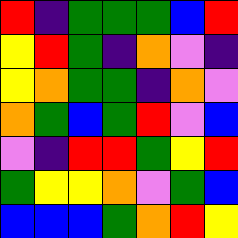[["red", "indigo", "green", "green", "green", "blue", "red"], ["yellow", "red", "green", "indigo", "orange", "violet", "indigo"], ["yellow", "orange", "green", "green", "indigo", "orange", "violet"], ["orange", "green", "blue", "green", "red", "violet", "blue"], ["violet", "indigo", "red", "red", "green", "yellow", "red"], ["green", "yellow", "yellow", "orange", "violet", "green", "blue"], ["blue", "blue", "blue", "green", "orange", "red", "yellow"]]